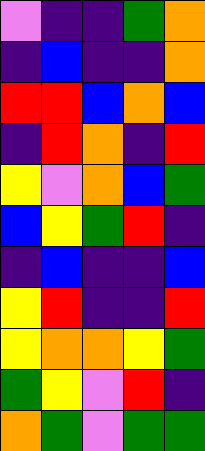[["violet", "indigo", "indigo", "green", "orange"], ["indigo", "blue", "indigo", "indigo", "orange"], ["red", "red", "blue", "orange", "blue"], ["indigo", "red", "orange", "indigo", "red"], ["yellow", "violet", "orange", "blue", "green"], ["blue", "yellow", "green", "red", "indigo"], ["indigo", "blue", "indigo", "indigo", "blue"], ["yellow", "red", "indigo", "indigo", "red"], ["yellow", "orange", "orange", "yellow", "green"], ["green", "yellow", "violet", "red", "indigo"], ["orange", "green", "violet", "green", "green"]]